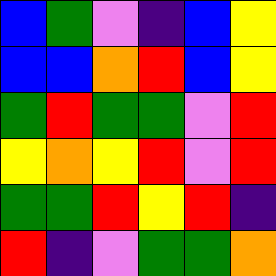[["blue", "green", "violet", "indigo", "blue", "yellow"], ["blue", "blue", "orange", "red", "blue", "yellow"], ["green", "red", "green", "green", "violet", "red"], ["yellow", "orange", "yellow", "red", "violet", "red"], ["green", "green", "red", "yellow", "red", "indigo"], ["red", "indigo", "violet", "green", "green", "orange"]]